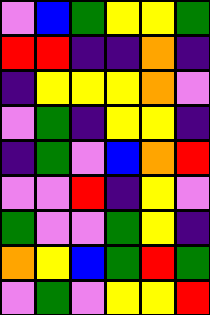[["violet", "blue", "green", "yellow", "yellow", "green"], ["red", "red", "indigo", "indigo", "orange", "indigo"], ["indigo", "yellow", "yellow", "yellow", "orange", "violet"], ["violet", "green", "indigo", "yellow", "yellow", "indigo"], ["indigo", "green", "violet", "blue", "orange", "red"], ["violet", "violet", "red", "indigo", "yellow", "violet"], ["green", "violet", "violet", "green", "yellow", "indigo"], ["orange", "yellow", "blue", "green", "red", "green"], ["violet", "green", "violet", "yellow", "yellow", "red"]]